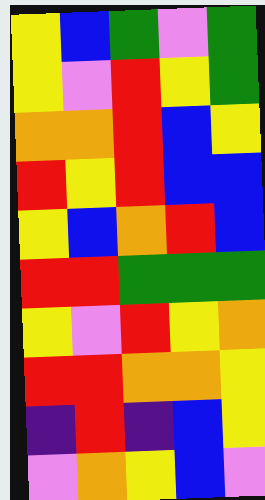[["yellow", "blue", "green", "violet", "green"], ["yellow", "violet", "red", "yellow", "green"], ["orange", "orange", "red", "blue", "yellow"], ["red", "yellow", "red", "blue", "blue"], ["yellow", "blue", "orange", "red", "blue"], ["red", "red", "green", "green", "green"], ["yellow", "violet", "red", "yellow", "orange"], ["red", "red", "orange", "orange", "yellow"], ["indigo", "red", "indigo", "blue", "yellow"], ["violet", "orange", "yellow", "blue", "violet"]]